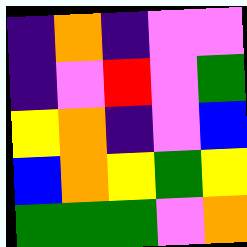[["indigo", "orange", "indigo", "violet", "violet"], ["indigo", "violet", "red", "violet", "green"], ["yellow", "orange", "indigo", "violet", "blue"], ["blue", "orange", "yellow", "green", "yellow"], ["green", "green", "green", "violet", "orange"]]